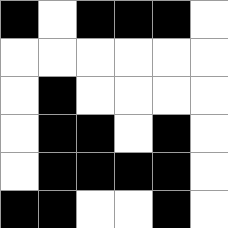[["black", "white", "black", "black", "black", "white"], ["white", "white", "white", "white", "white", "white"], ["white", "black", "white", "white", "white", "white"], ["white", "black", "black", "white", "black", "white"], ["white", "black", "black", "black", "black", "white"], ["black", "black", "white", "white", "black", "white"]]